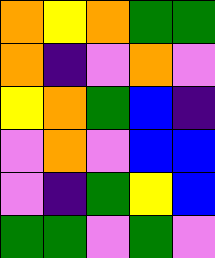[["orange", "yellow", "orange", "green", "green"], ["orange", "indigo", "violet", "orange", "violet"], ["yellow", "orange", "green", "blue", "indigo"], ["violet", "orange", "violet", "blue", "blue"], ["violet", "indigo", "green", "yellow", "blue"], ["green", "green", "violet", "green", "violet"]]